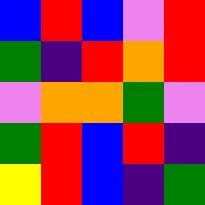[["blue", "red", "blue", "violet", "red"], ["green", "indigo", "red", "orange", "red"], ["violet", "orange", "orange", "green", "violet"], ["green", "red", "blue", "red", "indigo"], ["yellow", "red", "blue", "indigo", "green"]]